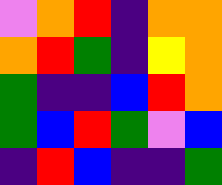[["violet", "orange", "red", "indigo", "orange", "orange"], ["orange", "red", "green", "indigo", "yellow", "orange"], ["green", "indigo", "indigo", "blue", "red", "orange"], ["green", "blue", "red", "green", "violet", "blue"], ["indigo", "red", "blue", "indigo", "indigo", "green"]]